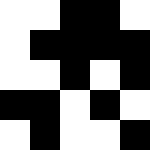[["white", "white", "black", "black", "white"], ["white", "black", "black", "black", "black"], ["white", "white", "black", "white", "black"], ["black", "black", "white", "black", "white"], ["white", "black", "white", "white", "black"]]